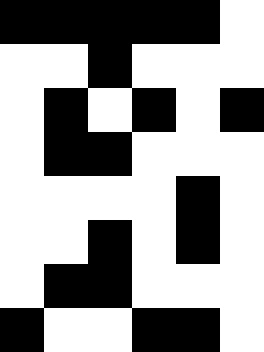[["black", "black", "black", "black", "black", "white"], ["white", "white", "black", "white", "white", "white"], ["white", "black", "white", "black", "white", "black"], ["white", "black", "black", "white", "white", "white"], ["white", "white", "white", "white", "black", "white"], ["white", "white", "black", "white", "black", "white"], ["white", "black", "black", "white", "white", "white"], ["black", "white", "white", "black", "black", "white"]]